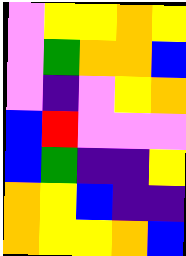[["violet", "yellow", "yellow", "orange", "yellow"], ["violet", "green", "orange", "orange", "blue"], ["violet", "indigo", "violet", "yellow", "orange"], ["blue", "red", "violet", "violet", "violet"], ["blue", "green", "indigo", "indigo", "yellow"], ["orange", "yellow", "blue", "indigo", "indigo"], ["orange", "yellow", "yellow", "orange", "blue"]]